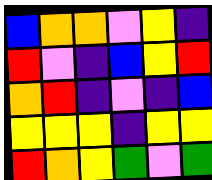[["blue", "orange", "orange", "violet", "yellow", "indigo"], ["red", "violet", "indigo", "blue", "yellow", "red"], ["orange", "red", "indigo", "violet", "indigo", "blue"], ["yellow", "yellow", "yellow", "indigo", "yellow", "yellow"], ["red", "orange", "yellow", "green", "violet", "green"]]